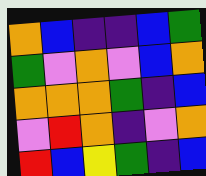[["orange", "blue", "indigo", "indigo", "blue", "green"], ["green", "violet", "orange", "violet", "blue", "orange"], ["orange", "orange", "orange", "green", "indigo", "blue"], ["violet", "red", "orange", "indigo", "violet", "orange"], ["red", "blue", "yellow", "green", "indigo", "blue"]]